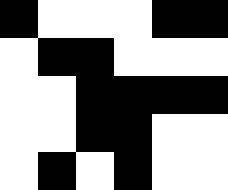[["black", "white", "white", "white", "black", "black"], ["white", "black", "black", "white", "white", "white"], ["white", "white", "black", "black", "black", "black"], ["white", "white", "black", "black", "white", "white"], ["white", "black", "white", "black", "white", "white"]]